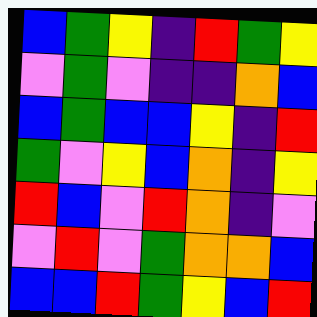[["blue", "green", "yellow", "indigo", "red", "green", "yellow"], ["violet", "green", "violet", "indigo", "indigo", "orange", "blue"], ["blue", "green", "blue", "blue", "yellow", "indigo", "red"], ["green", "violet", "yellow", "blue", "orange", "indigo", "yellow"], ["red", "blue", "violet", "red", "orange", "indigo", "violet"], ["violet", "red", "violet", "green", "orange", "orange", "blue"], ["blue", "blue", "red", "green", "yellow", "blue", "red"]]